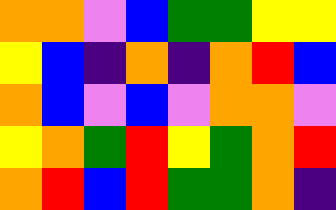[["orange", "orange", "violet", "blue", "green", "green", "yellow", "yellow"], ["yellow", "blue", "indigo", "orange", "indigo", "orange", "red", "blue"], ["orange", "blue", "violet", "blue", "violet", "orange", "orange", "violet"], ["yellow", "orange", "green", "red", "yellow", "green", "orange", "red"], ["orange", "red", "blue", "red", "green", "green", "orange", "indigo"]]